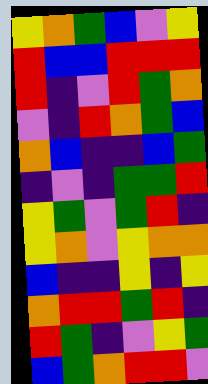[["yellow", "orange", "green", "blue", "violet", "yellow"], ["red", "blue", "blue", "red", "red", "red"], ["red", "indigo", "violet", "red", "green", "orange"], ["violet", "indigo", "red", "orange", "green", "blue"], ["orange", "blue", "indigo", "indigo", "blue", "green"], ["indigo", "violet", "indigo", "green", "green", "red"], ["yellow", "green", "violet", "green", "red", "indigo"], ["yellow", "orange", "violet", "yellow", "orange", "orange"], ["blue", "indigo", "indigo", "yellow", "indigo", "yellow"], ["orange", "red", "red", "green", "red", "indigo"], ["red", "green", "indigo", "violet", "yellow", "green"], ["blue", "green", "orange", "red", "red", "violet"]]